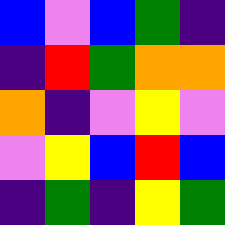[["blue", "violet", "blue", "green", "indigo"], ["indigo", "red", "green", "orange", "orange"], ["orange", "indigo", "violet", "yellow", "violet"], ["violet", "yellow", "blue", "red", "blue"], ["indigo", "green", "indigo", "yellow", "green"]]